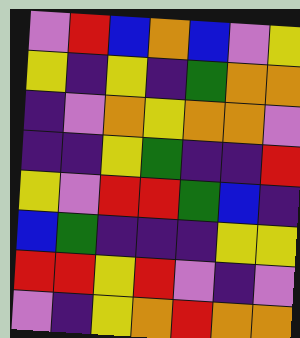[["violet", "red", "blue", "orange", "blue", "violet", "yellow"], ["yellow", "indigo", "yellow", "indigo", "green", "orange", "orange"], ["indigo", "violet", "orange", "yellow", "orange", "orange", "violet"], ["indigo", "indigo", "yellow", "green", "indigo", "indigo", "red"], ["yellow", "violet", "red", "red", "green", "blue", "indigo"], ["blue", "green", "indigo", "indigo", "indigo", "yellow", "yellow"], ["red", "red", "yellow", "red", "violet", "indigo", "violet"], ["violet", "indigo", "yellow", "orange", "red", "orange", "orange"]]